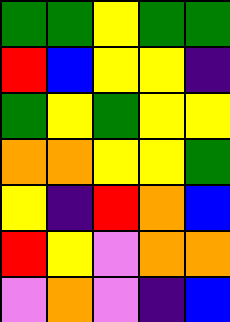[["green", "green", "yellow", "green", "green"], ["red", "blue", "yellow", "yellow", "indigo"], ["green", "yellow", "green", "yellow", "yellow"], ["orange", "orange", "yellow", "yellow", "green"], ["yellow", "indigo", "red", "orange", "blue"], ["red", "yellow", "violet", "orange", "orange"], ["violet", "orange", "violet", "indigo", "blue"]]